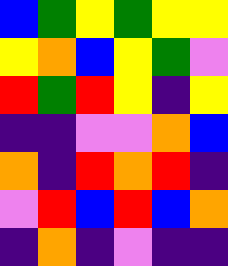[["blue", "green", "yellow", "green", "yellow", "yellow"], ["yellow", "orange", "blue", "yellow", "green", "violet"], ["red", "green", "red", "yellow", "indigo", "yellow"], ["indigo", "indigo", "violet", "violet", "orange", "blue"], ["orange", "indigo", "red", "orange", "red", "indigo"], ["violet", "red", "blue", "red", "blue", "orange"], ["indigo", "orange", "indigo", "violet", "indigo", "indigo"]]